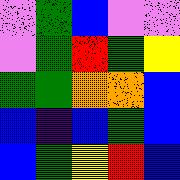[["violet", "green", "blue", "violet", "violet"], ["violet", "green", "red", "green", "yellow"], ["green", "green", "orange", "orange", "blue"], ["blue", "indigo", "blue", "green", "blue"], ["blue", "green", "yellow", "red", "blue"]]